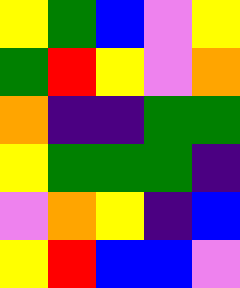[["yellow", "green", "blue", "violet", "yellow"], ["green", "red", "yellow", "violet", "orange"], ["orange", "indigo", "indigo", "green", "green"], ["yellow", "green", "green", "green", "indigo"], ["violet", "orange", "yellow", "indigo", "blue"], ["yellow", "red", "blue", "blue", "violet"]]